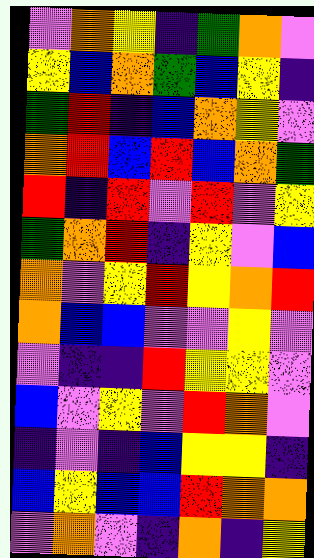[["violet", "orange", "yellow", "indigo", "green", "orange", "violet"], ["yellow", "blue", "orange", "green", "blue", "yellow", "indigo"], ["green", "red", "indigo", "blue", "orange", "yellow", "violet"], ["orange", "red", "blue", "red", "blue", "orange", "green"], ["red", "indigo", "red", "violet", "red", "violet", "yellow"], ["green", "orange", "red", "indigo", "yellow", "violet", "blue"], ["orange", "violet", "yellow", "red", "yellow", "orange", "red"], ["orange", "blue", "blue", "violet", "violet", "yellow", "violet"], ["violet", "indigo", "indigo", "red", "yellow", "yellow", "violet"], ["blue", "violet", "yellow", "violet", "red", "orange", "violet"], ["indigo", "violet", "indigo", "blue", "yellow", "yellow", "indigo"], ["blue", "yellow", "blue", "blue", "red", "orange", "orange"], ["violet", "orange", "violet", "indigo", "orange", "indigo", "yellow"]]